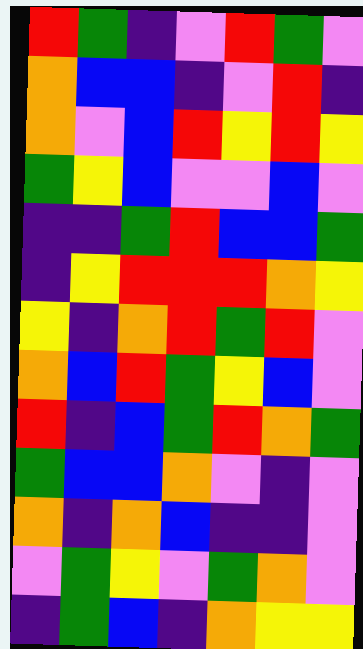[["red", "green", "indigo", "violet", "red", "green", "violet"], ["orange", "blue", "blue", "indigo", "violet", "red", "indigo"], ["orange", "violet", "blue", "red", "yellow", "red", "yellow"], ["green", "yellow", "blue", "violet", "violet", "blue", "violet"], ["indigo", "indigo", "green", "red", "blue", "blue", "green"], ["indigo", "yellow", "red", "red", "red", "orange", "yellow"], ["yellow", "indigo", "orange", "red", "green", "red", "violet"], ["orange", "blue", "red", "green", "yellow", "blue", "violet"], ["red", "indigo", "blue", "green", "red", "orange", "green"], ["green", "blue", "blue", "orange", "violet", "indigo", "violet"], ["orange", "indigo", "orange", "blue", "indigo", "indigo", "violet"], ["violet", "green", "yellow", "violet", "green", "orange", "violet"], ["indigo", "green", "blue", "indigo", "orange", "yellow", "yellow"]]